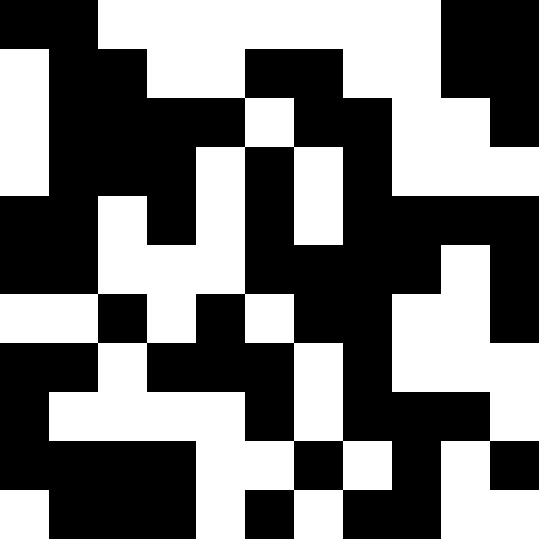[["black", "black", "white", "white", "white", "white", "white", "white", "white", "black", "black"], ["white", "black", "black", "white", "white", "black", "black", "white", "white", "black", "black"], ["white", "black", "black", "black", "black", "white", "black", "black", "white", "white", "black"], ["white", "black", "black", "black", "white", "black", "white", "black", "white", "white", "white"], ["black", "black", "white", "black", "white", "black", "white", "black", "black", "black", "black"], ["black", "black", "white", "white", "white", "black", "black", "black", "black", "white", "black"], ["white", "white", "black", "white", "black", "white", "black", "black", "white", "white", "black"], ["black", "black", "white", "black", "black", "black", "white", "black", "white", "white", "white"], ["black", "white", "white", "white", "white", "black", "white", "black", "black", "black", "white"], ["black", "black", "black", "black", "white", "white", "black", "white", "black", "white", "black"], ["white", "black", "black", "black", "white", "black", "white", "black", "black", "white", "white"]]